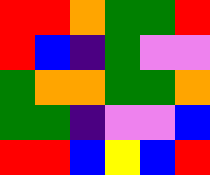[["red", "red", "orange", "green", "green", "red"], ["red", "blue", "indigo", "green", "violet", "violet"], ["green", "orange", "orange", "green", "green", "orange"], ["green", "green", "indigo", "violet", "violet", "blue"], ["red", "red", "blue", "yellow", "blue", "red"]]